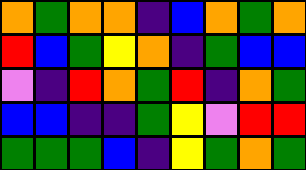[["orange", "green", "orange", "orange", "indigo", "blue", "orange", "green", "orange"], ["red", "blue", "green", "yellow", "orange", "indigo", "green", "blue", "blue"], ["violet", "indigo", "red", "orange", "green", "red", "indigo", "orange", "green"], ["blue", "blue", "indigo", "indigo", "green", "yellow", "violet", "red", "red"], ["green", "green", "green", "blue", "indigo", "yellow", "green", "orange", "green"]]